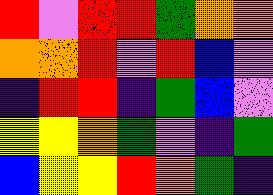[["red", "violet", "red", "red", "green", "orange", "orange"], ["orange", "orange", "red", "violet", "red", "blue", "violet"], ["indigo", "red", "red", "indigo", "green", "blue", "violet"], ["yellow", "yellow", "orange", "green", "violet", "indigo", "green"], ["blue", "yellow", "yellow", "red", "orange", "green", "indigo"]]